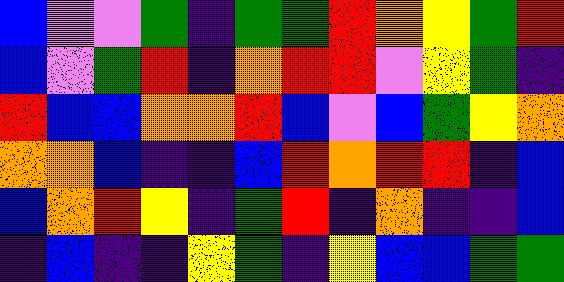[["blue", "violet", "violet", "green", "indigo", "green", "green", "red", "orange", "yellow", "green", "red"], ["blue", "violet", "green", "red", "indigo", "orange", "red", "red", "violet", "yellow", "green", "indigo"], ["red", "blue", "blue", "orange", "orange", "red", "blue", "violet", "blue", "green", "yellow", "orange"], ["orange", "orange", "blue", "indigo", "indigo", "blue", "red", "orange", "red", "red", "indigo", "blue"], ["blue", "orange", "red", "yellow", "indigo", "green", "red", "indigo", "orange", "indigo", "indigo", "blue"], ["indigo", "blue", "indigo", "indigo", "yellow", "green", "indigo", "yellow", "blue", "blue", "green", "green"]]